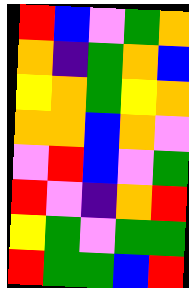[["red", "blue", "violet", "green", "orange"], ["orange", "indigo", "green", "orange", "blue"], ["yellow", "orange", "green", "yellow", "orange"], ["orange", "orange", "blue", "orange", "violet"], ["violet", "red", "blue", "violet", "green"], ["red", "violet", "indigo", "orange", "red"], ["yellow", "green", "violet", "green", "green"], ["red", "green", "green", "blue", "red"]]